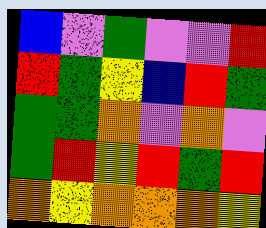[["blue", "violet", "green", "violet", "violet", "red"], ["red", "green", "yellow", "blue", "red", "green"], ["green", "green", "orange", "violet", "orange", "violet"], ["green", "red", "yellow", "red", "green", "red"], ["orange", "yellow", "orange", "orange", "orange", "yellow"]]